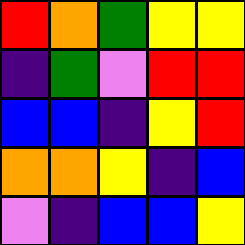[["red", "orange", "green", "yellow", "yellow"], ["indigo", "green", "violet", "red", "red"], ["blue", "blue", "indigo", "yellow", "red"], ["orange", "orange", "yellow", "indigo", "blue"], ["violet", "indigo", "blue", "blue", "yellow"]]